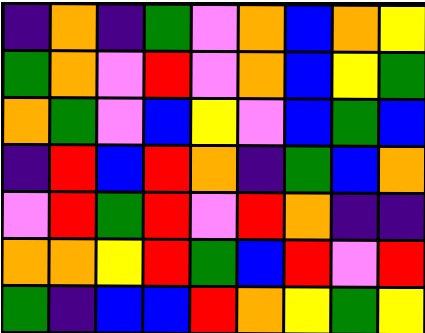[["indigo", "orange", "indigo", "green", "violet", "orange", "blue", "orange", "yellow"], ["green", "orange", "violet", "red", "violet", "orange", "blue", "yellow", "green"], ["orange", "green", "violet", "blue", "yellow", "violet", "blue", "green", "blue"], ["indigo", "red", "blue", "red", "orange", "indigo", "green", "blue", "orange"], ["violet", "red", "green", "red", "violet", "red", "orange", "indigo", "indigo"], ["orange", "orange", "yellow", "red", "green", "blue", "red", "violet", "red"], ["green", "indigo", "blue", "blue", "red", "orange", "yellow", "green", "yellow"]]